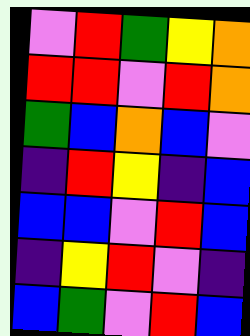[["violet", "red", "green", "yellow", "orange"], ["red", "red", "violet", "red", "orange"], ["green", "blue", "orange", "blue", "violet"], ["indigo", "red", "yellow", "indigo", "blue"], ["blue", "blue", "violet", "red", "blue"], ["indigo", "yellow", "red", "violet", "indigo"], ["blue", "green", "violet", "red", "blue"]]